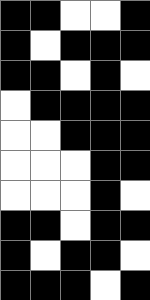[["black", "black", "white", "white", "black"], ["black", "white", "black", "black", "black"], ["black", "black", "white", "black", "white"], ["white", "black", "black", "black", "black"], ["white", "white", "black", "black", "black"], ["white", "white", "white", "black", "black"], ["white", "white", "white", "black", "white"], ["black", "black", "white", "black", "black"], ["black", "white", "black", "black", "white"], ["black", "black", "black", "white", "black"]]